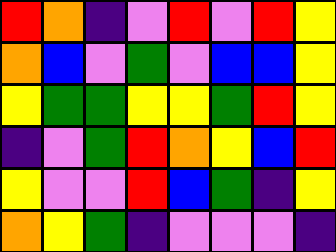[["red", "orange", "indigo", "violet", "red", "violet", "red", "yellow"], ["orange", "blue", "violet", "green", "violet", "blue", "blue", "yellow"], ["yellow", "green", "green", "yellow", "yellow", "green", "red", "yellow"], ["indigo", "violet", "green", "red", "orange", "yellow", "blue", "red"], ["yellow", "violet", "violet", "red", "blue", "green", "indigo", "yellow"], ["orange", "yellow", "green", "indigo", "violet", "violet", "violet", "indigo"]]